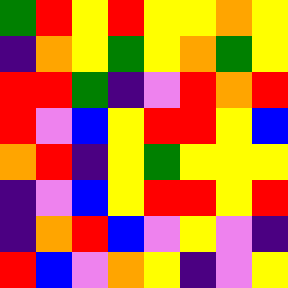[["green", "red", "yellow", "red", "yellow", "yellow", "orange", "yellow"], ["indigo", "orange", "yellow", "green", "yellow", "orange", "green", "yellow"], ["red", "red", "green", "indigo", "violet", "red", "orange", "red"], ["red", "violet", "blue", "yellow", "red", "red", "yellow", "blue"], ["orange", "red", "indigo", "yellow", "green", "yellow", "yellow", "yellow"], ["indigo", "violet", "blue", "yellow", "red", "red", "yellow", "red"], ["indigo", "orange", "red", "blue", "violet", "yellow", "violet", "indigo"], ["red", "blue", "violet", "orange", "yellow", "indigo", "violet", "yellow"]]